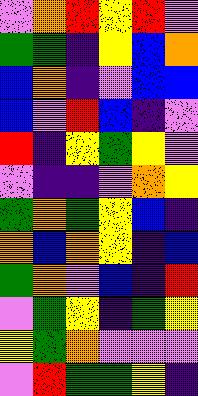[["violet", "orange", "red", "yellow", "red", "violet"], ["green", "green", "indigo", "yellow", "blue", "orange"], ["blue", "orange", "indigo", "violet", "blue", "blue"], ["blue", "violet", "red", "blue", "indigo", "violet"], ["red", "indigo", "yellow", "green", "yellow", "violet"], ["violet", "indigo", "indigo", "violet", "orange", "yellow"], ["green", "orange", "green", "yellow", "blue", "indigo"], ["orange", "blue", "orange", "yellow", "indigo", "blue"], ["green", "orange", "violet", "blue", "indigo", "red"], ["violet", "green", "yellow", "indigo", "green", "yellow"], ["yellow", "green", "orange", "violet", "violet", "violet"], ["violet", "red", "green", "green", "yellow", "indigo"]]